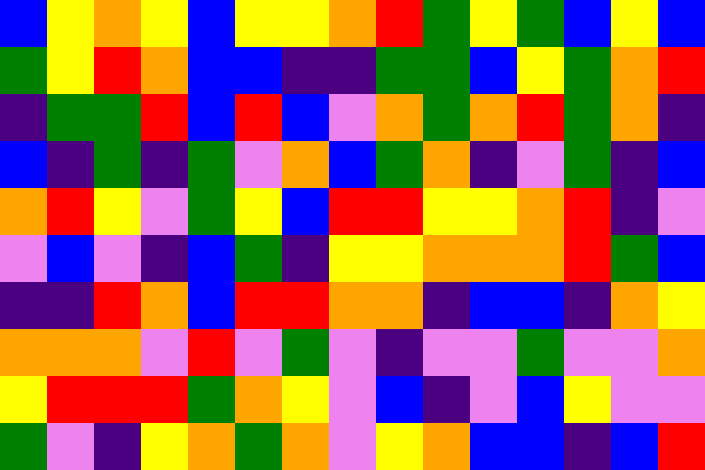[["blue", "yellow", "orange", "yellow", "blue", "yellow", "yellow", "orange", "red", "green", "yellow", "green", "blue", "yellow", "blue"], ["green", "yellow", "red", "orange", "blue", "blue", "indigo", "indigo", "green", "green", "blue", "yellow", "green", "orange", "red"], ["indigo", "green", "green", "red", "blue", "red", "blue", "violet", "orange", "green", "orange", "red", "green", "orange", "indigo"], ["blue", "indigo", "green", "indigo", "green", "violet", "orange", "blue", "green", "orange", "indigo", "violet", "green", "indigo", "blue"], ["orange", "red", "yellow", "violet", "green", "yellow", "blue", "red", "red", "yellow", "yellow", "orange", "red", "indigo", "violet"], ["violet", "blue", "violet", "indigo", "blue", "green", "indigo", "yellow", "yellow", "orange", "orange", "orange", "red", "green", "blue"], ["indigo", "indigo", "red", "orange", "blue", "red", "red", "orange", "orange", "indigo", "blue", "blue", "indigo", "orange", "yellow"], ["orange", "orange", "orange", "violet", "red", "violet", "green", "violet", "indigo", "violet", "violet", "green", "violet", "violet", "orange"], ["yellow", "red", "red", "red", "green", "orange", "yellow", "violet", "blue", "indigo", "violet", "blue", "yellow", "violet", "violet"], ["green", "violet", "indigo", "yellow", "orange", "green", "orange", "violet", "yellow", "orange", "blue", "blue", "indigo", "blue", "red"]]